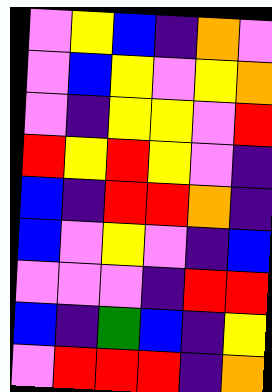[["violet", "yellow", "blue", "indigo", "orange", "violet"], ["violet", "blue", "yellow", "violet", "yellow", "orange"], ["violet", "indigo", "yellow", "yellow", "violet", "red"], ["red", "yellow", "red", "yellow", "violet", "indigo"], ["blue", "indigo", "red", "red", "orange", "indigo"], ["blue", "violet", "yellow", "violet", "indigo", "blue"], ["violet", "violet", "violet", "indigo", "red", "red"], ["blue", "indigo", "green", "blue", "indigo", "yellow"], ["violet", "red", "red", "red", "indigo", "orange"]]